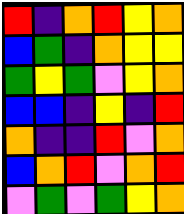[["red", "indigo", "orange", "red", "yellow", "orange"], ["blue", "green", "indigo", "orange", "yellow", "yellow"], ["green", "yellow", "green", "violet", "yellow", "orange"], ["blue", "blue", "indigo", "yellow", "indigo", "red"], ["orange", "indigo", "indigo", "red", "violet", "orange"], ["blue", "orange", "red", "violet", "orange", "red"], ["violet", "green", "violet", "green", "yellow", "orange"]]